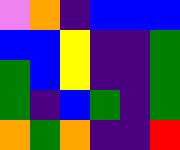[["violet", "orange", "indigo", "blue", "blue", "blue"], ["blue", "blue", "yellow", "indigo", "indigo", "green"], ["green", "blue", "yellow", "indigo", "indigo", "green"], ["green", "indigo", "blue", "green", "indigo", "green"], ["orange", "green", "orange", "indigo", "indigo", "red"]]